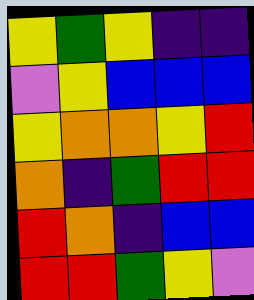[["yellow", "green", "yellow", "indigo", "indigo"], ["violet", "yellow", "blue", "blue", "blue"], ["yellow", "orange", "orange", "yellow", "red"], ["orange", "indigo", "green", "red", "red"], ["red", "orange", "indigo", "blue", "blue"], ["red", "red", "green", "yellow", "violet"]]